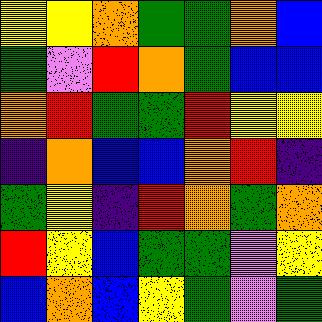[["yellow", "yellow", "orange", "green", "green", "orange", "blue"], ["green", "violet", "red", "orange", "green", "blue", "blue"], ["orange", "red", "green", "green", "red", "yellow", "yellow"], ["indigo", "orange", "blue", "blue", "orange", "red", "indigo"], ["green", "yellow", "indigo", "red", "orange", "green", "orange"], ["red", "yellow", "blue", "green", "green", "violet", "yellow"], ["blue", "orange", "blue", "yellow", "green", "violet", "green"]]